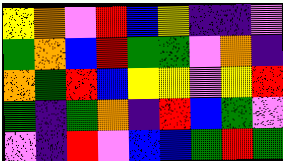[["yellow", "orange", "violet", "red", "blue", "yellow", "indigo", "indigo", "violet"], ["green", "orange", "blue", "red", "green", "green", "violet", "orange", "indigo"], ["orange", "green", "red", "blue", "yellow", "yellow", "violet", "yellow", "red"], ["green", "indigo", "green", "orange", "indigo", "red", "blue", "green", "violet"], ["violet", "indigo", "red", "violet", "blue", "blue", "green", "red", "green"]]